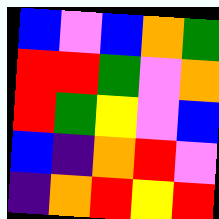[["blue", "violet", "blue", "orange", "green"], ["red", "red", "green", "violet", "orange"], ["red", "green", "yellow", "violet", "blue"], ["blue", "indigo", "orange", "red", "violet"], ["indigo", "orange", "red", "yellow", "red"]]